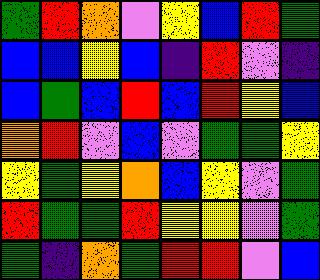[["green", "red", "orange", "violet", "yellow", "blue", "red", "green"], ["blue", "blue", "yellow", "blue", "indigo", "red", "violet", "indigo"], ["blue", "green", "blue", "red", "blue", "red", "yellow", "blue"], ["orange", "red", "violet", "blue", "violet", "green", "green", "yellow"], ["yellow", "green", "yellow", "orange", "blue", "yellow", "violet", "green"], ["red", "green", "green", "red", "yellow", "yellow", "violet", "green"], ["green", "indigo", "orange", "green", "red", "red", "violet", "blue"]]